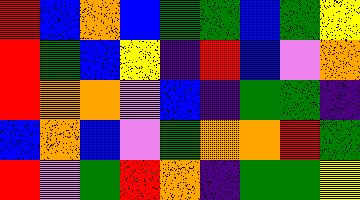[["red", "blue", "orange", "blue", "green", "green", "blue", "green", "yellow"], ["red", "green", "blue", "yellow", "indigo", "red", "blue", "violet", "orange"], ["red", "orange", "orange", "violet", "blue", "indigo", "green", "green", "indigo"], ["blue", "orange", "blue", "violet", "green", "orange", "orange", "red", "green"], ["red", "violet", "green", "red", "orange", "indigo", "green", "green", "yellow"]]